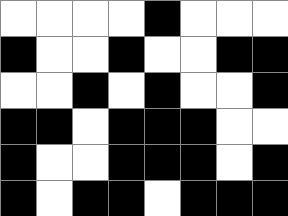[["white", "white", "white", "white", "black", "white", "white", "white"], ["black", "white", "white", "black", "white", "white", "black", "black"], ["white", "white", "black", "white", "black", "white", "white", "black"], ["black", "black", "white", "black", "black", "black", "white", "white"], ["black", "white", "white", "black", "black", "black", "white", "black"], ["black", "white", "black", "black", "white", "black", "black", "black"]]